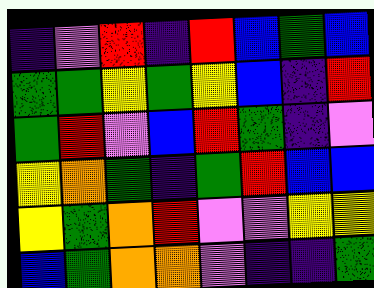[["indigo", "violet", "red", "indigo", "red", "blue", "green", "blue"], ["green", "green", "yellow", "green", "yellow", "blue", "indigo", "red"], ["green", "red", "violet", "blue", "red", "green", "indigo", "violet"], ["yellow", "orange", "green", "indigo", "green", "red", "blue", "blue"], ["yellow", "green", "orange", "red", "violet", "violet", "yellow", "yellow"], ["blue", "green", "orange", "orange", "violet", "indigo", "indigo", "green"]]